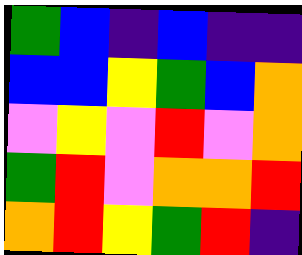[["green", "blue", "indigo", "blue", "indigo", "indigo"], ["blue", "blue", "yellow", "green", "blue", "orange"], ["violet", "yellow", "violet", "red", "violet", "orange"], ["green", "red", "violet", "orange", "orange", "red"], ["orange", "red", "yellow", "green", "red", "indigo"]]